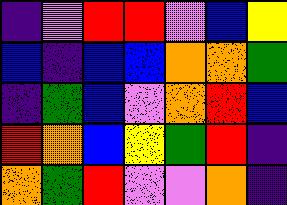[["indigo", "violet", "red", "red", "violet", "blue", "yellow"], ["blue", "indigo", "blue", "blue", "orange", "orange", "green"], ["indigo", "green", "blue", "violet", "orange", "red", "blue"], ["red", "orange", "blue", "yellow", "green", "red", "indigo"], ["orange", "green", "red", "violet", "violet", "orange", "indigo"]]